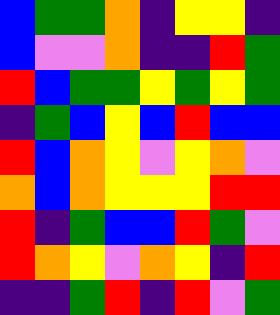[["blue", "green", "green", "orange", "indigo", "yellow", "yellow", "indigo"], ["blue", "violet", "violet", "orange", "indigo", "indigo", "red", "green"], ["red", "blue", "green", "green", "yellow", "green", "yellow", "green"], ["indigo", "green", "blue", "yellow", "blue", "red", "blue", "blue"], ["red", "blue", "orange", "yellow", "violet", "yellow", "orange", "violet"], ["orange", "blue", "orange", "yellow", "yellow", "yellow", "red", "red"], ["red", "indigo", "green", "blue", "blue", "red", "green", "violet"], ["red", "orange", "yellow", "violet", "orange", "yellow", "indigo", "red"], ["indigo", "indigo", "green", "red", "indigo", "red", "violet", "green"]]